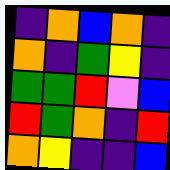[["indigo", "orange", "blue", "orange", "indigo"], ["orange", "indigo", "green", "yellow", "indigo"], ["green", "green", "red", "violet", "blue"], ["red", "green", "orange", "indigo", "red"], ["orange", "yellow", "indigo", "indigo", "blue"]]